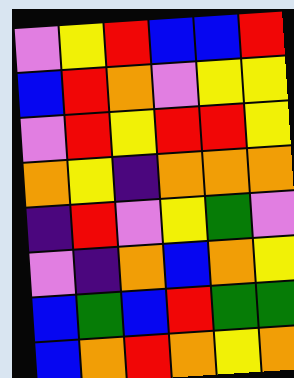[["violet", "yellow", "red", "blue", "blue", "red"], ["blue", "red", "orange", "violet", "yellow", "yellow"], ["violet", "red", "yellow", "red", "red", "yellow"], ["orange", "yellow", "indigo", "orange", "orange", "orange"], ["indigo", "red", "violet", "yellow", "green", "violet"], ["violet", "indigo", "orange", "blue", "orange", "yellow"], ["blue", "green", "blue", "red", "green", "green"], ["blue", "orange", "red", "orange", "yellow", "orange"]]